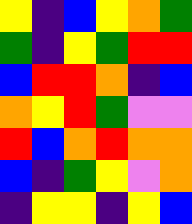[["yellow", "indigo", "blue", "yellow", "orange", "green"], ["green", "indigo", "yellow", "green", "red", "red"], ["blue", "red", "red", "orange", "indigo", "blue"], ["orange", "yellow", "red", "green", "violet", "violet"], ["red", "blue", "orange", "red", "orange", "orange"], ["blue", "indigo", "green", "yellow", "violet", "orange"], ["indigo", "yellow", "yellow", "indigo", "yellow", "blue"]]